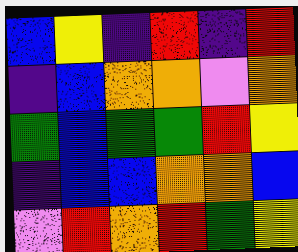[["blue", "yellow", "indigo", "red", "indigo", "red"], ["indigo", "blue", "orange", "orange", "violet", "orange"], ["green", "blue", "green", "green", "red", "yellow"], ["indigo", "blue", "blue", "orange", "orange", "blue"], ["violet", "red", "orange", "red", "green", "yellow"]]